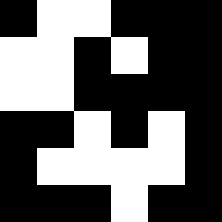[["black", "white", "white", "black", "black", "black"], ["white", "white", "black", "white", "black", "black"], ["white", "white", "black", "black", "black", "black"], ["black", "black", "white", "black", "white", "black"], ["black", "white", "white", "white", "white", "black"], ["black", "black", "black", "white", "black", "black"]]